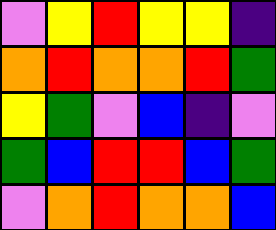[["violet", "yellow", "red", "yellow", "yellow", "indigo"], ["orange", "red", "orange", "orange", "red", "green"], ["yellow", "green", "violet", "blue", "indigo", "violet"], ["green", "blue", "red", "red", "blue", "green"], ["violet", "orange", "red", "orange", "orange", "blue"]]